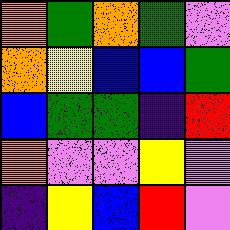[["orange", "green", "orange", "green", "violet"], ["orange", "yellow", "blue", "blue", "green"], ["blue", "green", "green", "indigo", "red"], ["orange", "violet", "violet", "yellow", "violet"], ["indigo", "yellow", "blue", "red", "violet"]]